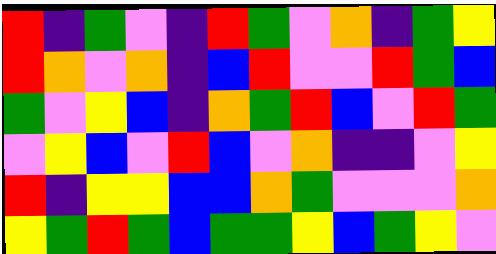[["red", "indigo", "green", "violet", "indigo", "red", "green", "violet", "orange", "indigo", "green", "yellow"], ["red", "orange", "violet", "orange", "indigo", "blue", "red", "violet", "violet", "red", "green", "blue"], ["green", "violet", "yellow", "blue", "indigo", "orange", "green", "red", "blue", "violet", "red", "green"], ["violet", "yellow", "blue", "violet", "red", "blue", "violet", "orange", "indigo", "indigo", "violet", "yellow"], ["red", "indigo", "yellow", "yellow", "blue", "blue", "orange", "green", "violet", "violet", "violet", "orange"], ["yellow", "green", "red", "green", "blue", "green", "green", "yellow", "blue", "green", "yellow", "violet"]]